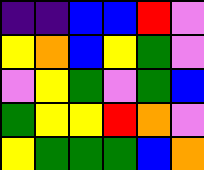[["indigo", "indigo", "blue", "blue", "red", "violet"], ["yellow", "orange", "blue", "yellow", "green", "violet"], ["violet", "yellow", "green", "violet", "green", "blue"], ["green", "yellow", "yellow", "red", "orange", "violet"], ["yellow", "green", "green", "green", "blue", "orange"]]